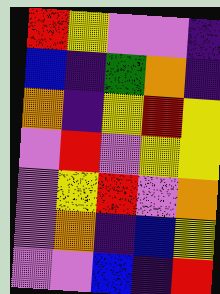[["red", "yellow", "violet", "violet", "indigo"], ["blue", "indigo", "green", "orange", "indigo"], ["orange", "indigo", "yellow", "red", "yellow"], ["violet", "red", "violet", "yellow", "yellow"], ["violet", "yellow", "red", "violet", "orange"], ["violet", "orange", "indigo", "blue", "yellow"], ["violet", "violet", "blue", "indigo", "red"]]